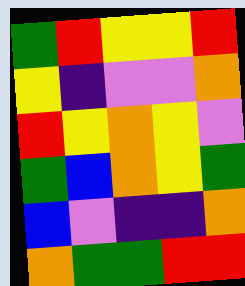[["green", "red", "yellow", "yellow", "red"], ["yellow", "indigo", "violet", "violet", "orange"], ["red", "yellow", "orange", "yellow", "violet"], ["green", "blue", "orange", "yellow", "green"], ["blue", "violet", "indigo", "indigo", "orange"], ["orange", "green", "green", "red", "red"]]